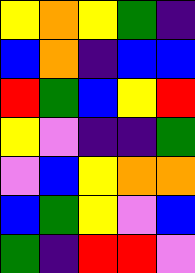[["yellow", "orange", "yellow", "green", "indigo"], ["blue", "orange", "indigo", "blue", "blue"], ["red", "green", "blue", "yellow", "red"], ["yellow", "violet", "indigo", "indigo", "green"], ["violet", "blue", "yellow", "orange", "orange"], ["blue", "green", "yellow", "violet", "blue"], ["green", "indigo", "red", "red", "violet"]]